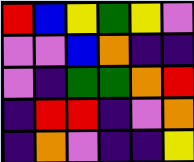[["red", "blue", "yellow", "green", "yellow", "violet"], ["violet", "violet", "blue", "orange", "indigo", "indigo"], ["violet", "indigo", "green", "green", "orange", "red"], ["indigo", "red", "red", "indigo", "violet", "orange"], ["indigo", "orange", "violet", "indigo", "indigo", "yellow"]]